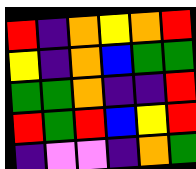[["red", "indigo", "orange", "yellow", "orange", "red"], ["yellow", "indigo", "orange", "blue", "green", "green"], ["green", "green", "orange", "indigo", "indigo", "red"], ["red", "green", "red", "blue", "yellow", "red"], ["indigo", "violet", "violet", "indigo", "orange", "green"]]